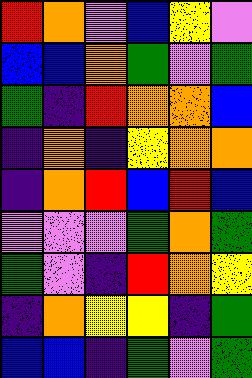[["red", "orange", "violet", "blue", "yellow", "violet"], ["blue", "blue", "orange", "green", "violet", "green"], ["green", "indigo", "red", "orange", "orange", "blue"], ["indigo", "orange", "indigo", "yellow", "orange", "orange"], ["indigo", "orange", "red", "blue", "red", "blue"], ["violet", "violet", "violet", "green", "orange", "green"], ["green", "violet", "indigo", "red", "orange", "yellow"], ["indigo", "orange", "yellow", "yellow", "indigo", "green"], ["blue", "blue", "indigo", "green", "violet", "green"]]